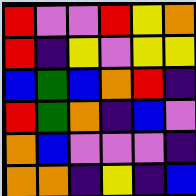[["red", "violet", "violet", "red", "yellow", "orange"], ["red", "indigo", "yellow", "violet", "yellow", "yellow"], ["blue", "green", "blue", "orange", "red", "indigo"], ["red", "green", "orange", "indigo", "blue", "violet"], ["orange", "blue", "violet", "violet", "violet", "indigo"], ["orange", "orange", "indigo", "yellow", "indigo", "blue"]]